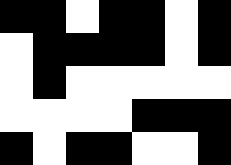[["black", "black", "white", "black", "black", "white", "black"], ["white", "black", "black", "black", "black", "white", "black"], ["white", "black", "white", "white", "white", "white", "white"], ["white", "white", "white", "white", "black", "black", "black"], ["black", "white", "black", "black", "white", "white", "black"]]